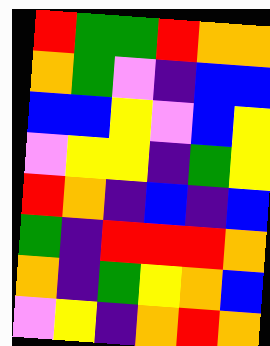[["red", "green", "green", "red", "orange", "orange"], ["orange", "green", "violet", "indigo", "blue", "blue"], ["blue", "blue", "yellow", "violet", "blue", "yellow"], ["violet", "yellow", "yellow", "indigo", "green", "yellow"], ["red", "orange", "indigo", "blue", "indigo", "blue"], ["green", "indigo", "red", "red", "red", "orange"], ["orange", "indigo", "green", "yellow", "orange", "blue"], ["violet", "yellow", "indigo", "orange", "red", "orange"]]